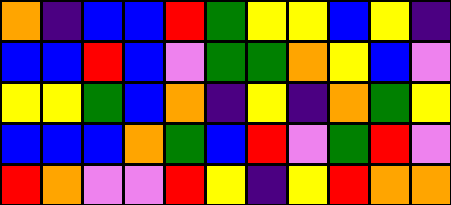[["orange", "indigo", "blue", "blue", "red", "green", "yellow", "yellow", "blue", "yellow", "indigo"], ["blue", "blue", "red", "blue", "violet", "green", "green", "orange", "yellow", "blue", "violet"], ["yellow", "yellow", "green", "blue", "orange", "indigo", "yellow", "indigo", "orange", "green", "yellow"], ["blue", "blue", "blue", "orange", "green", "blue", "red", "violet", "green", "red", "violet"], ["red", "orange", "violet", "violet", "red", "yellow", "indigo", "yellow", "red", "orange", "orange"]]